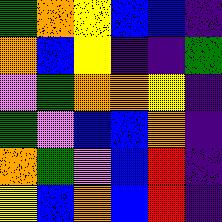[["green", "orange", "yellow", "blue", "blue", "indigo"], ["orange", "blue", "yellow", "indigo", "indigo", "green"], ["violet", "green", "orange", "orange", "yellow", "indigo"], ["green", "violet", "blue", "blue", "orange", "indigo"], ["orange", "green", "violet", "blue", "red", "indigo"], ["yellow", "blue", "orange", "blue", "red", "indigo"]]